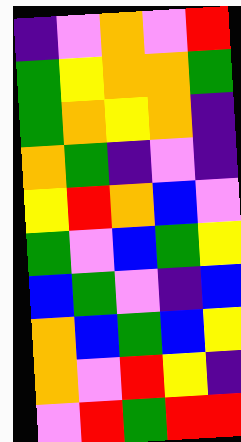[["indigo", "violet", "orange", "violet", "red"], ["green", "yellow", "orange", "orange", "green"], ["green", "orange", "yellow", "orange", "indigo"], ["orange", "green", "indigo", "violet", "indigo"], ["yellow", "red", "orange", "blue", "violet"], ["green", "violet", "blue", "green", "yellow"], ["blue", "green", "violet", "indigo", "blue"], ["orange", "blue", "green", "blue", "yellow"], ["orange", "violet", "red", "yellow", "indigo"], ["violet", "red", "green", "red", "red"]]